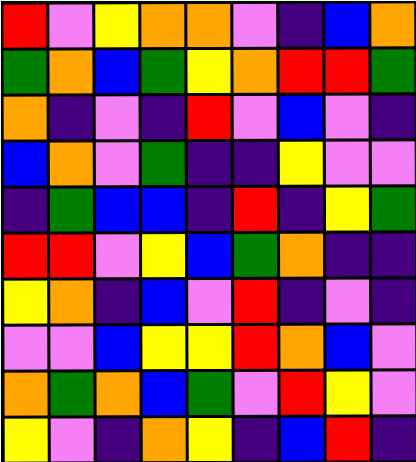[["red", "violet", "yellow", "orange", "orange", "violet", "indigo", "blue", "orange"], ["green", "orange", "blue", "green", "yellow", "orange", "red", "red", "green"], ["orange", "indigo", "violet", "indigo", "red", "violet", "blue", "violet", "indigo"], ["blue", "orange", "violet", "green", "indigo", "indigo", "yellow", "violet", "violet"], ["indigo", "green", "blue", "blue", "indigo", "red", "indigo", "yellow", "green"], ["red", "red", "violet", "yellow", "blue", "green", "orange", "indigo", "indigo"], ["yellow", "orange", "indigo", "blue", "violet", "red", "indigo", "violet", "indigo"], ["violet", "violet", "blue", "yellow", "yellow", "red", "orange", "blue", "violet"], ["orange", "green", "orange", "blue", "green", "violet", "red", "yellow", "violet"], ["yellow", "violet", "indigo", "orange", "yellow", "indigo", "blue", "red", "indigo"]]